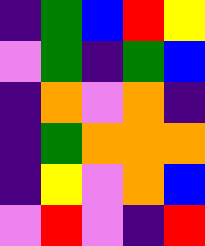[["indigo", "green", "blue", "red", "yellow"], ["violet", "green", "indigo", "green", "blue"], ["indigo", "orange", "violet", "orange", "indigo"], ["indigo", "green", "orange", "orange", "orange"], ["indigo", "yellow", "violet", "orange", "blue"], ["violet", "red", "violet", "indigo", "red"]]